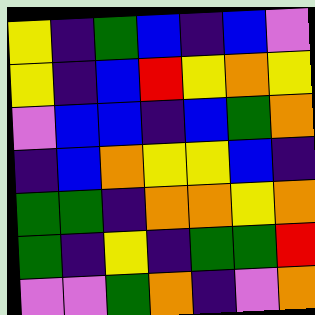[["yellow", "indigo", "green", "blue", "indigo", "blue", "violet"], ["yellow", "indigo", "blue", "red", "yellow", "orange", "yellow"], ["violet", "blue", "blue", "indigo", "blue", "green", "orange"], ["indigo", "blue", "orange", "yellow", "yellow", "blue", "indigo"], ["green", "green", "indigo", "orange", "orange", "yellow", "orange"], ["green", "indigo", "yellow", "indigo", "green", "green", "red"], ["violet", "violet", "green", "orange", "indigo", "violet", "orange"]]